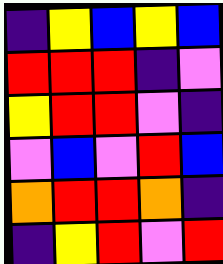[["indigo", "yellow", "blue", "yellow", "blue"], ["red", "red", "red", "indigo", "violet"], ["yellow", "red", "red", "violet", "indigo"], ["violet", "blue", "violet", "red", "blue"], ["orange", "red", "red", "orange", "indigo"], ["indigo", "yellow", "red", "violet", "red"]]